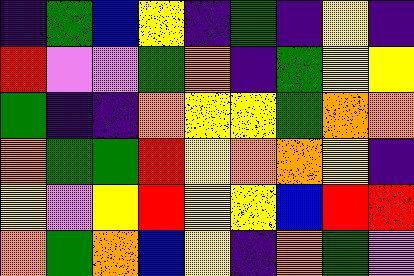[["indigo", "green", "blue", "yellow", "indigo", "green", "indigo", "yellow", "indigo"], ["red", "violet", "violet", "green", "orange", "indigo", "green", "yellow", "yellow"], ["green", "indigo", "indigo", "orange", "yellow", "yellow", "green", "orange", "orange"], ["orange", "green", "green", "red", "yellow", "orange", "orange", "yellow", "indigo"], ["yellow", "violet", "yellow", "red", "yellow", "yellow", "blue", "red", "red"], ["orange", "green", "orange", "blue", "yellow", "indigo", "orange", "green", "violet"]]